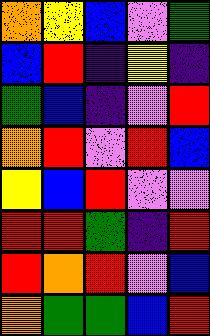[["orange", "yellow", "blue", "violet", "green"], ["blue", "red", "indigo", "yellow", "indigo"], ["green", "blue", "indigo", "violet", "red"], ["orange", "red", "violet", "red", "blue"], ["yellow", "blue", "red", "violet", "violet"], ["red", "red", "green", "indigo", "red"], ["red", "orange", "red", "violet", "blue"], ["orange", "green", "green", "blue", "red"]]